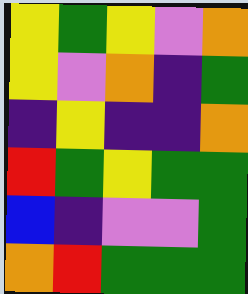[["yellow", "green", "yellow", "violet", "orange"], ["yellow", "violet", "orange", "indigo", "green"], ["indigo", "yellow", "indigo", "indigo", "orange"], ["red", "green", "yellow", "green", "green"], ["blue", "indigo", "violet", "violet", "green"], ["orange", "red", "green", "green", "green"]]